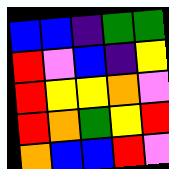[["blue", "blue", "indigo", "green", "green"], ["red", "violet", "blue", "indigo", "yellow"], ["red", "yellow", "yellow", "orange", "violet"], ["red", "orange", "green", "yellow", "red"], ["orange", "blue", "blue", "red", "violet"]]